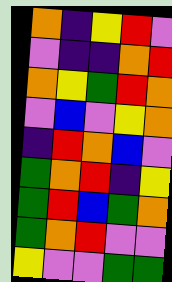[["orange", "indigo", "yellow", "red", "violet"], ["violet", "indigo", "indigo", "orange", "red"], ["orange", "yellow", "green", "red", "orange"], ["violet", "blue", "violet", "yellow", "orange"], ["indigo", "red", "orange", "blue", "violet"], ["green", "orange", "red", "indigo", "yellow"], ["green", "red", "blue", "green", "orange"], ["green", "orange", "red", "violet", "violet"], ["yellow", "violet", "violet", "green", "green"]]